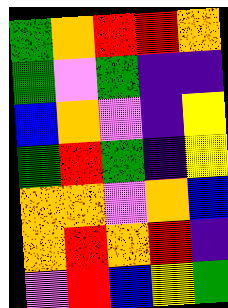[["green", "orange", "red", "red", "orange"], ["green", "violet", "green", "indigo", "indigo"], ["blue", "orange", "violet", "indigo", "yellow"], ["green", "red", "green", "indigo", "yellow"], ["orange", "orange", "violet", "orange", "blue"], ["orange", "red", "orange", "red", "indigo"], ["violet", "red", "blue", "yellow", "green"]]